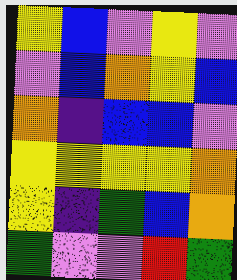[["yellow", "blue", "violet", "yellow", "violet"], ["violet", "blue", "orange", "yellow", "blue"], ["orange", "indigo", "blue", "blue", "violet"], ["yellow", "yellow", "yellow", "yellow", "orange"], ["yellow", "indigo", "green", "blue", "orange"], ["green", "violet", "violet", "red", "green"]]